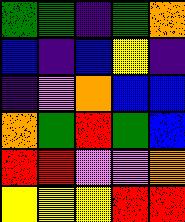[["green", "green", "indigo", "green", "orange"], ["blue", "indigo", "blue", "yellow", "indigo"], ["indigo", "violet", "orange", "blue", "blue"], ["orange", "green", "red", "green", "blue"], ["red", "red", "violet", "violet", "orange"], ["yellow", "yellow", "yellow", "red", "red"]]